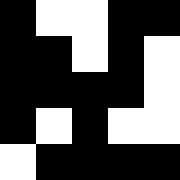[["black", "white", "white", "black", "black"], ["black", "black", "white", "black", "white"], ["black", "black", "black", "black", "white"], ["black", "white", "black", "white", "white"], ["white", "black", "black", "black", "black"]]